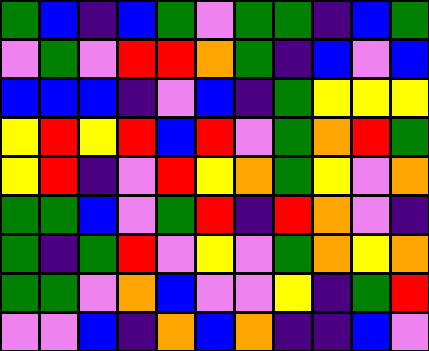[["green", "blue", "indigo", "blue", "green", "violet", "green", "green", "indigo", "blue", "green"], ["violet", "green", "violet", "red", "red", "orange", "green", "indigo", "blue", "violet", "blue"], ["blue", "blue", "blue", "indigo", "violet", "blue", "indigo", "green", "yellow", "yellow", "yellow"], ["yellow", "red", "yellow", "red", "blue", "red", "violet", "green", "orange", "red", "green"], ["yellow", "red", "indigo", "violet", "red", "yellow", "orange", "green", "yellow", "violet", "orange"], ["green", "green", "blue", "violet", "green", "red", "indigo", "red", "orange", "violet", "indigo"], ["green", "indigo", "green", "red", "violet", "yellow", "violet", "green", "orange", "yellow", "orange"], ["green", "green", "violet", "orange", "blue", "violet", "violet", "yellow", "indigo", "green", "red"], ["violet", "violet", "blue", "indigo", "orange", "blue", "orange", "indigo", "indigo", "blue", "violet"]]